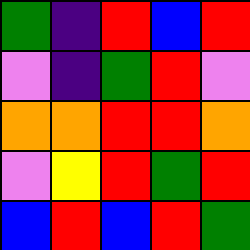[["green", "indigo", "red", "blue", "red"], ["violet", "indigo", "green", "red", "violet"], ["orange", "orange", "red", "red", "orange"], ["violet", "yellow", "red", "green", "red"], ["blue", "red", "blue", "red", "green"]]